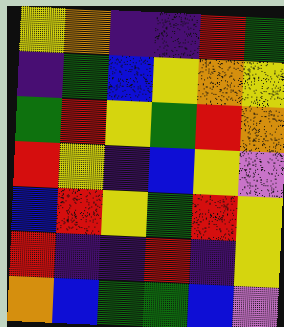[["yellow", "orange", "indigo", "indigo", "red", "green"], ["indigo", "green", "blue", "yellow", "orange", "yellow"], ["green", "red", "yellow", "green", "red", "orange"], ["red", "yellow", "indigo", "blue", "yellow", "violet"], ["blue", "red", "yellow", "green", "red", "yellow"], ["red", "indigo", "indigo", "red", "indigo", "yellow"], ["orange", "blue", "green", "green", "blue", "violet"]]